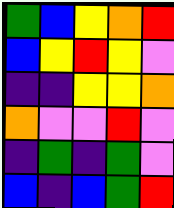[["green", "blue", "yellow", "orange", "red"], ["blue", "yellow", "red", "yellow", "violet"], ["indigo", "indigo", "yellow", "yellow", "orange"], ["orange", "violet", "violet", "red", "violet"], ["indigo", "green", "indigo", "green", "violet"], ["blue", "indigo", "blue", "green", "red"]]